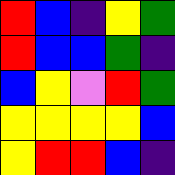[["red", "blue", "indigo", "yellow", "green"], ["red", "blue", "blue", "green", "indigo"], ["blue", "yellow", "violet", "red", "green"], ["yellow", "yellow", "yellow", "yellow", "blue"], ["yellow", "red", "red", "blue", "indigo"]]